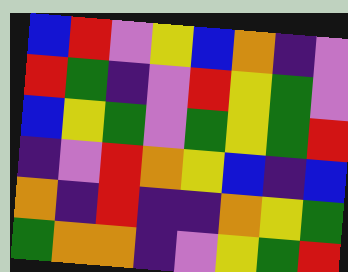[["blue", "red", "violet", "yellow", "blue", "orange", "indigo", "violet"], ["red", "green", "indigo", "violet", "red", "yellow", "green", "violet"], ["blue", "yellow", "green", "violet", "green", "yellow", "green", "red"], ["indigo", "violet", "red", "orange", "yellow", "blue", "indigo", "blue"], ["orange", "indigo", "red", "indigo", "indigo", "orange", "yellow", "green"], ["green", "orange", "orange", "indigo", "violet", "yellow", "green", "red"]]